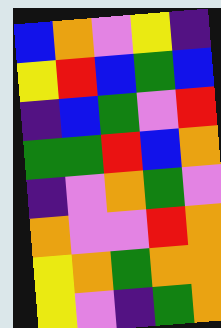[["blue", "orange", "violet", "yellow", "indigo"], ["yellow", "red", "blue", "green", "blue"], ["indigo", "blue", "green", "violet", "red"], ["green", "green", "red", "blue", "orange"], ["indigo", "violet", "orange", "green", "violet"], ["orange", "violet", "violet", "red", "orange"], ["yellow", "orange", "green", "orange", "orange"], ["yellow", "violet", "indigo", "green", "orange"]]